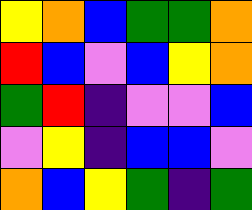[["yellow", "orange", "blue", "green", "green", "orange"], ["red", "blue", "violet", "blue", "yellow", "orange"], ["green", "red", "indigo", "violet", "violet", "blue"], ["violet", "yellow", "indigo", "blue", "blue", "violet"], ["orange", "blue", "yellow", "green", "indigo", "green"]]